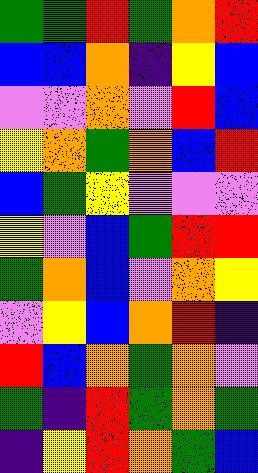[["green", "green", "red", "green", "orange", "red"], ["blue", "blue", "orange", "indigo", "yellow", "blue"], ["violet", "violet", "orange", "violet", "red", "blue"], ["yellow", "orange", "green", "orange", "blue", "red"], ["blue", "green", "yellow", "violet", "violet", "violet"], ["yellow", "violet", "blue", "green", "red", "red"], ["green", "orange", "blue", "violet", "orange", "yellow"], ["violet", "yellow", "blue", "orange", "red", "indigo"], ["red", "blue", "orange", "green", "orange", "violet"], ["green", "indigo", "red", "green", "orange", "green"], ["indigo", "yellow", "red", "orange", "green", "blue"]]